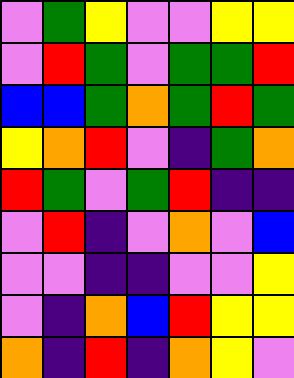[["violet", "green", "yellow", "violet", "violet", "yellow", "yellow"], ["violet", "red", "green", "violet", "green", "green", "red"], ["blue", "blue", "green", "orange", "green", "red", "green"], ["yellow", "orange", "red", "violet", "indigo", "green", "orange"], ["red", "green", "violet", "green", "red", "indigo", "indigo"], ["violet", "red", "indigo", "violet", "orange", "violet", "blue"], ["violet", "violet", "indigo", "indigo", "violet", "violet", "yellow"], ["violet", "indigo", "orange", "blue", "red", "yellow", "yellow"], ["orange", "indigo", "red", "indigo", "orange", "yellow", "violet"]]